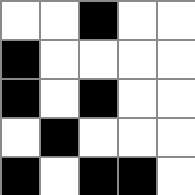[["white", "white", "black", "white", "white"], ["black", "white", "white", "white", "white"], ["black", "white", "black", "white", "white"], ["white", "black", "white", "white", "white"], ["black", "white", "black", "black", "white"]]